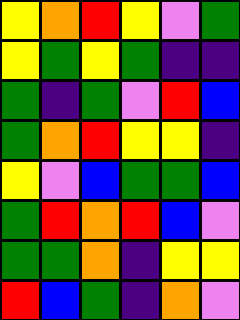[["yellow", "orange", "red", "yellow", "violet", "green"], ["yellow", "green", "yellow", "green", "indigo", "indigo"], ["green", "indigo", "green", "violet", "red", "blue"], ["green", "orange", "red", "yellow", "yellow", "indigo"], ["yellow", "violet", "blue", "green", "green", "blue"], ["green", "red", "orange", "red", "blue", "violet"], ["green", "green", "orange", "indigo", "yellow", "yellow"], ["red", "blue", "green", "indigo", "orange", "violet"]]